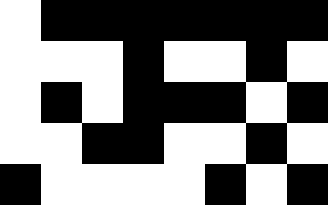[["white", "black", "black", "black", "black", "black", "black", "black"], ["white", "white", "white", "black", "white", "white", "black", "white"], ["white", "black", "white", "black", "black", "black", "white", "black"], ["white", "white", "black", "black", "white", "white", "black", "white"], ["black", "white", "white", "white", "white", "black", "white", "black"]]